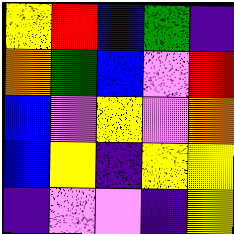[["yellow", "red", "blue", "green", "indigo"], ["orange", "green", "blue", "violet", "red"], ["blue", "violet", "yellow", "violet", "orange"], ["blue", "yellow", "indigo", "yellow", "yellow"], ["indigo", "violet", "violet", "indigo", "yellow"]]